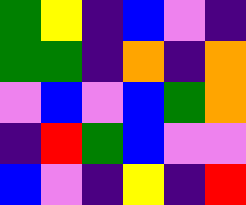[["green", "yellow", "indigo", "blue", "violet", "indigo"], ["green", "green", "indigo", "orange", "indigo", "orange"], ["violet", "blue", "violet", "blue", "green", "orange"], ["indigo", "red", "green", "blue", "violet", "violet"], ["blue", "violet", "indigo", "yellow", "indigo", "red"]]